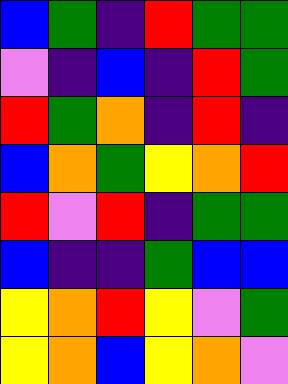[["blue", "green", "indigo", "red", "green", "green"], ["violet", "indigo", "blue", "indigo", "red", "green"], ["red", "green", "orange", "indigo", "red", "indigo"], ["blue", "orange", "green", "yellow", "orange", "red"], ["red", "violet", "red", "indigo", "green", "green"], ["blue", "indigo", "indigo", "green", "blue", "blue"], ["yellow", "orange", "red", "yellow", "violet", "green"], ["yellow", "orange", "blue", "yellow", "orange", "violet"]]